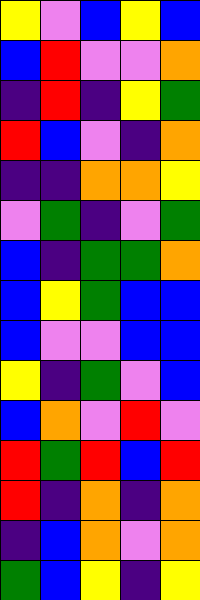[["yellow", "violet", "blue", "yellow", "blue"], ["blue", "red", "violet", "violet", "orange"], ["indigo", "red", "indigo", "yellow", "green"], ["red", "blue", "violet", "indigo", "orange"], ["indigo", "indigo", "orange", "orange", "yellow"], ["violet", "green", "indigo", "violet", "green"], ["blue", "indigo", "green", "green", "orange"], ["blue", "yellow", "green", "blue", "blue"], ["blue", "violet", "violet", "blue", "blue"], ["yellow", "indigo", "green", "violet", "blue"], ["blue", "orange", "violet", "red", "violet"], ["red", "green", "red", "blue", "red"], ["red", "indigo", "orange", "indigo", "orange"], ["indigo", "blue", "orange", "violet", "orange"], ["green", "blue", "yellow", "indigo", "yellow"]]